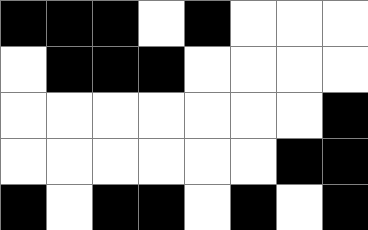[["black", "black", "black", "white", "black", "white", "white", "white"], ["white", "black", "black", "black", "white", "white", "white", "white"], ["white", "white", "white", "white", "white", "white", "white", "black"], ["white", "white", "white", "white", "white", "white", "black", "black"], ["black", "white", "black", "black", "white", "black", "white", "black"]]